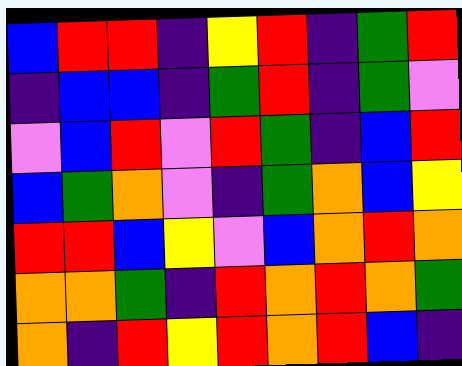[["blue", "red", "red", "indigo", "yellow", "red", "indigo", "green", "red"], ["indigo", "blue", "blue", "indigo", "green", "red", "indigo", "green", "violet"], ["violet", "blue", "red", "violet", "red", "green", "indigo", "blue", "red"], ["blue", "green", "orange", "violet", "indigo", "green", "orange", "blue", "yellow"], ["red", "red", "blue", "yellow", "violet", "blue", "orange", "red", "orange"], ["orange", "orange", "green", "indigo", "red", "orange", "red", "orange", "green"], ["orange", "indigo", "red", "yellow", "red", "orange", "red", "blue", "indigo"]]